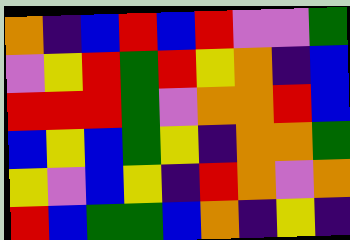[["orange", "indigo", "blue", "red", "blue", "red", "violet", "violet", "green"], ["violet", "yellow", "red", "green", "red", "yellow", "orange", "indigo", "blue"], ["red", "red", "red", "green", "violet", "orange", "orange", "red", "blue"], ["blue", "yellow", "blue", "green", "yellow", "indigo", "orange", "orange", "green"], ["yellow", "violet", "blue", "yellow", "indigo", "red", "orange", "violet", "orange"], ["red", "blue", "green", "green", "blue", "orange", "indigo", "yellow", "indigo"]]